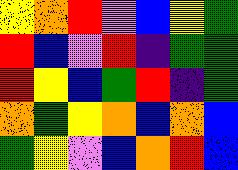[["yellow", "orange", "red", "violet", "blue", "yellow", "green"], ["red", "blue", "violet", "red", "indigo", "green", "green"], ["red", "yellow", "blue", "green", "red", "indigo", "green"], ["orange", "green", "yellow", "orange", "blue", "orange", "blue"], ["green", "yellow", "violet", "blue", "orange", "red", "blue"]]